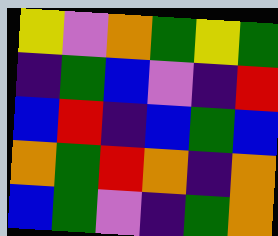[["yellow", "violet", "orange", "green", "yellow", "green"], ["indigo", "green", "blue", "violet", "indigo", "red"], ["blue", "red", "indigo", "blue", "green", "blue"], ["orange", "green", "red", "orange", "indigo", "orange"], ["blue", "green", "violet", "indigo", "green", "orange"]]